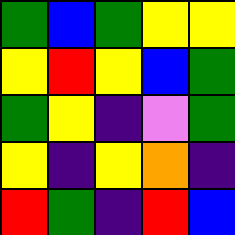[["green", "blue", "green", "yellow", "yellow"], ["yellow", "red", "yellow", "blue", "green"], ["green", "yellow", "indigo", "violet", "green"], ["yellow", "indigo", "yellow", "orange", "indigo"], ["red", "green", "indigo", "red", "blue"]]